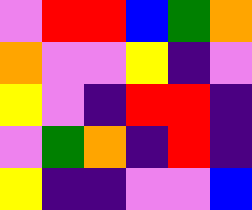[["violet", "red", "red", "blue", "green", "orange"], ["orange", "violet", "violet", "yellow", "indigo", "violet"], ["yellow", "violet", "indigo", "red", "red", "indigo"], ["violet", "green", "orange", "indigo", "red", "indigo"], ["yellow", "indigo", "indigo", "violet", "violet", "blue"]]